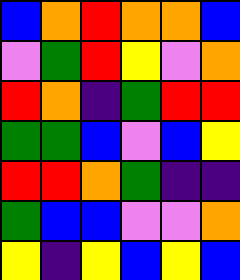[["blue", "orange", "red", "orange", "orange", "blue"], ["violet", "green", "red", "yellow", "violet", "orange"], ["red", "orange", "indigo", "green", "red", "red"], ["green", "green", "blue", "violet", "blue", "yellow"], ["red", "red", "orange", "green", "indigo", "indigo"], ["green", "blue", "blue", "violet", "violet", "orange"], ["yellow", "indigo", "yellow", "blue", "yellow", "blue"]]